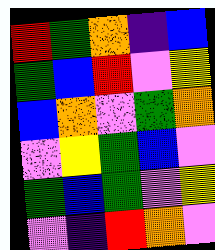[["red", "green", "orange", "indigo", "blue"], ["green", "blue", "red", "violet", "yellow"], ["blue", "orange", "violet", "green", "orange"], ["violet", "yellow", "green", "blue", "violet"], ["green", "blue", "green", "violet", "yellow"], ["violet", "indigo", "red", "orange", "violet"]]